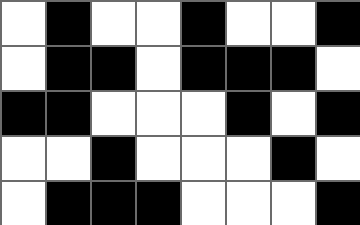[["white", "black", "white", "white", "black", "white", "white", "black"], ["white", "black", "black", "white", "black", "black", "black", "white"], ["black", "black", "white", "white", "white", "black", "white", "black"], ["white", "white", "black", "white", "white", "white", "black", "white"], ["white", "black", "black", "black", "white", "white", "white", "black"]]